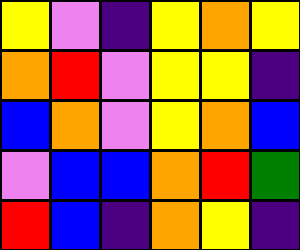[["yellow", "violet", "indigo", "yellow", "orange", "yellow"], ["orange", "red", "violet", "yellow", "yellow", "indigo"], ["blue", "orange", "violet", "yellow", "orange", "blue"], ["violet", "blue", "blue", "orange", "red", "green"], ["red", "blue", "indigo", "orange", "yellow", "indigo"]]